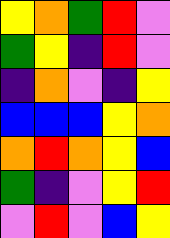[["yellow", "orange", "green", "red", "violet"], ["green", "yellow", "indigo", "red", "violet"], ["indigo", "orange", "violet", "indigo", "yellow"], ["blue", "blue", "blue", "yellow", "orange"], ["orange", "red", "orange", "yellow", "blue"], ["green", "indigo", "violet", "yellow", "red"], ["violet", "red", "violet", "blue", "yellow"]]